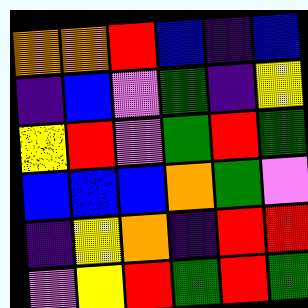[["orange", "orange", "red", "blue", "indigo", "blue"], ["indigo", "blue", "violet", "green", "indigo", "yellow"], ["yellow", "red", "violet", "green", "red", "green"], ["blue", "blue", "blue", "orange", "green", "violet"], ["indigo", "yellow", "orange", "indigo", "red", "red"], ["violet", "yellow", "red", "green", "red", "green"]]